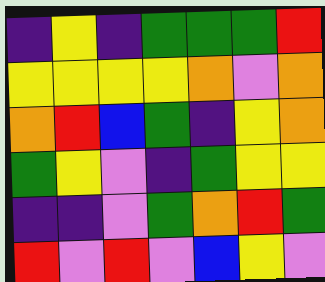[["indigo", "yellow", "indigo", "green", "green", "green", "red"], ["yellow", "yellow", "yellow", "yellow", "orange", "violet", "orange"], ["orange", "red", "blue", "green", "indigo", "yellow", "orange"], ["green", "yellow", "violet", "indigo", "green", "yellow", "yellow"], ["indigo", "indigo", "violet", "green", "orange", "red", "green"], ["red", "violet", "red", "violet", "blue", "yellow", "violet"]]